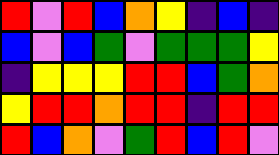[["red", "violet", "red", "blue", "orange", "yellow", "indigo", "blue", "indigo"], ["blue", "violet", "blue", "green", "violet", "green", "green", "green", "yellow"], ["indigo", "yellow", "yellow", "yellow", "red", "red", "blue", "green", "orange"], ["yellow", "red", "red", "orange", "red", "red", "indigo", "red", "red"], ["red", "blue", "orange", "violet", "green", "red", "blue", "red", "violet"]]